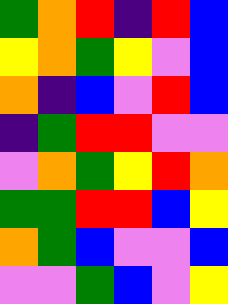[["green", "orange", "red", "indigo", "red", "blue"], ["yellow", "orange", "green", "yellow", "violet", "blue"], ["orange", "indigo", "blue", "violet", "red", "blue"], ["indigo", "green", "red", "red", "violet", "violet"], ["violet", "orange", "green", "yellow", "red", "orange"], ["green", "green", "red", "red", "blue", "yellow"], ["orange", "green", "blue", "violet", "violet", "blue"], ["violet", "violet", "green", "blue", "violet", "yellow"]]